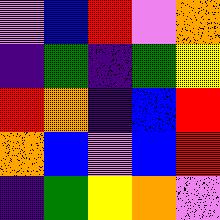[["violet", "blue", "red", "violet", "orange"], ["indigo", "green", "indigo", "green", "yellow"], ["red", "orange", "indigo", "blue", "red"], ["orange", "blue", "violet", "blue", "red"], ["indigo", "green", "yellow", "orange", "violet"]]